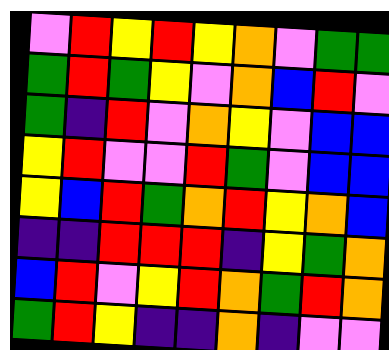[["violet", "red", "yellow", "red", "yellow", "orange", "violet", "green", "green"], ["green", "red", "green", "yellow", "violet", "orange", "blue", "red", "violet"], ["green", "indigo", "red", "violet", "orange", "yellow", "violet", "blue", "blue"], ["yellow", "red", "violet", "violet", "red", "green", "violet", "blue", "blue"], ["yellow", "blue", "red", "green", "orange", "red", "yellow", "orange", "blue"], ["indigo", "indigo", "red", "red", "red", "indigo", "yellow", "green", "orange"], ["blue", "red", "violet", "yellow", "red", "orange", "green", "red", "orange"], ["green", "red", "yellow", "indigo", "indigo", "orange", "indigo", "violet", "violet"]]